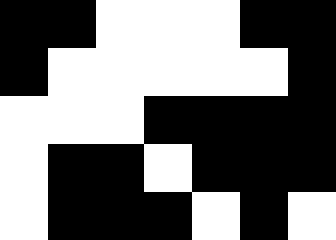[["black", "black", "white", "white", "white", "black", "black"], ["black", "white", "white", "white", "white", "white", "black"], ["white", "white", "white", "black", "black", "black", "black"], ["white", "black", "black", "white", "black", "black", "black"], ["white", "black", "black", "black", "white", "black", "white"]]